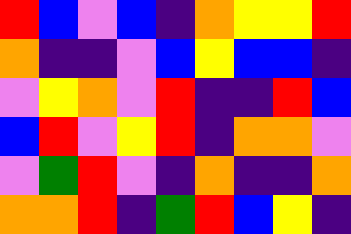[["red", "blue", "violet", "blue", "indigo", "orange", "yellow", "yellow", "red"], ["orange", "indigo", "indigo", "violet", "blue", "yellow", "blue", "blue", "indigo"], ["violet", "yellow", "orange", "violet", "red", "indigo", "indigo", "red", "blue"], ["blue", "red", "violet", "yellow", "red", "indigo", "orange", "orange", "violet"], ["violet", "green", "red", "violet", "indigo", "orange", "indigo", "indigo", "orange"], ["orange", "orange", "red", "indigo", "green", "red", "blue", "yellow", "indigo"]]